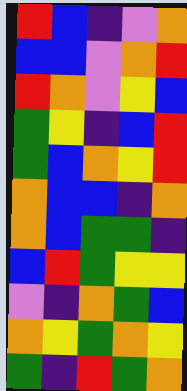[["red", "blue", "indigo", "violet", "orange"], ["blue", "blue", "violet", "orange", "red"], ["red", "orange", "violet", "yellow", "blue"], ["green", "yellow", "indigo", "blue", "red"], ["green", "blue", "orange", "yellow", "red"], ["orange", "blue", "blue", "indigo", "orange"], ["orange", "blue", "green", "green", "indigo"], ["blue", "red", "green", "yellow", "yellow"], ["violet", "indigo", "orange", "green", "blue"], ["orange", "yellow", "green", "orange", "yellow"], ["green", "indigo", "red", "green", "orange"]]